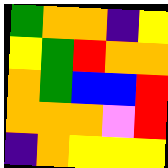[["green", "orange", "orange", "indigo", "yellow"], ["yellow", "green", "red", "orange", "orange"], ["orange", "green", "blue", "blue", "red"], ["orange", "orange", "orange", "violet", "red"], ["indigo", "orange", "yellow", "yellow", "yellow"]]